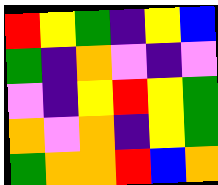[["red", "yellow", "green", "indigo", "yellow", "blue"], ["green", "indigo", "orange", "violet", "indigo", "violet"], ["violet", "indigo", "yellow", "red", "yellow", "green"], ["orange", "violet", "orange", "indigo", "yellow", "green"], ["green", "orange", "orange", "red", "blue", "orange"]]